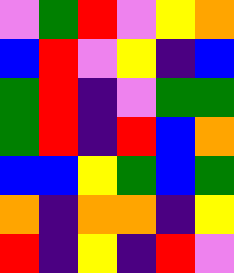[["violet", "green", "red", "violet", "yellow", "orange"], ["blue", "red", "violet", "yellow", "indigo", "blue"], ["green", "red", "indigo", "violet", "green", "green"], ["green", "red", "indigo", "red", "blue", "orange"], ["blue", "blue", "yellow", "green", "blue", "green"], ["orange", "indigo", "orange", "orange", "indigo", "yellow"], ["red", "indigo", "yellow", "indigo", "red", "violet"]]